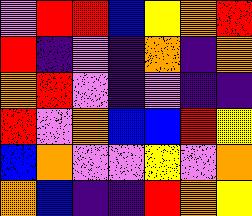[["violet", "red", "red", "blue", "yellow", "orange", "red"], ["red", "indigo", "violet", "indigo", "orange", "indigo", "orange"], ["orange", "red", "violet", "indigo", "violet", "indigo", "indigo"], ["red", "violet", "orange", "blue", "blue", "red", "yellow"], ["blue", "orange", "violet", "violet", "yellow", "violet", "orange"], ["orange", "blue", "indigo", "indigo", "red", "orange", "yellow"]]